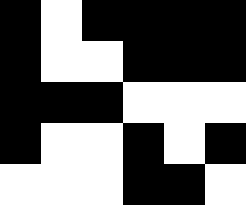[["black", "white", "black", "black", "black", "black"], ["black", "white", "white", "black", "black", "black"], ["black", "black", "black", "white", "white", "white"], ["black", "white", "white", "black", "white", "black"], ["white", "white", "white", "black", "black", "white"]]